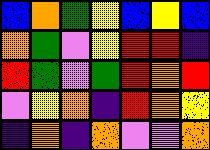[["blue", "orange", "green", "yellow", "blue", "yellow", "blue"], ["orange", "green", "violet", "yellow", "red", "red", "indigo"], ["red", "green", "violet", "green", "red", "orange", "red"], ["violet", "yellow", "orange", "indigo", "red", "orange", "yellow"], ["indigo", "orange", "indigo", "orange", "violet", "violet", "orange"]]